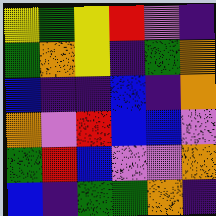[["yellow", "green", "yellow", "red", "violet", "indigo"], ["green", "orange", "yellow", "indigo", "green", "orange"], ["blue", "indigo", "indigo", "blue", "indigo", "orange"], ["orange", "violet", "red", "blue", "blue", "violet"], ["green", "red", "blue", "violet", "violet", "orange"], ["blue", "indigo", "green", "green", "orange", "indigo"]]